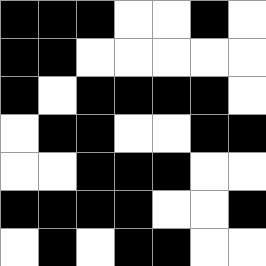[["black", "black", "black", "white", "white", "black", "white"], ["black", "black", "white", "white", "white", "white", "white"], ["black", "white", "black", "black", "black", "black", "white"], ["white", "black", "black", "white", "white", "black", "black"], ["white", "white", "black", "black", "black", "white", "white"], ["black", "black", "black", "black", "white", "white", "black"], ["white", "black", "white", "black", "black", "white", "white"]]